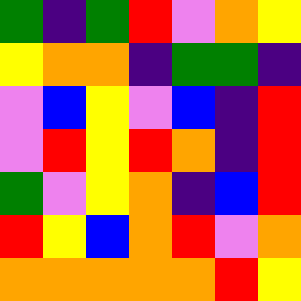[["green", "indigo", "green", "red", "violet", "orange", "yellow"], ["yellow", "orange", "orange", "indigo", "green", "green", "indigo"], ["violet", "blue", "yellow", "violet", "blue", "indigo", "red"], ["violet", "red", "yellow", "red", "orange", "indigo", "red"], ["green", "violet", "yellow", "orange", "indigo", "blue", "red"], ["red", "yellow", "blue", "orange", "red", "violet", "orange"], ["orange", "orange", "orange", "orange", "orange", "red", "yellow"]]